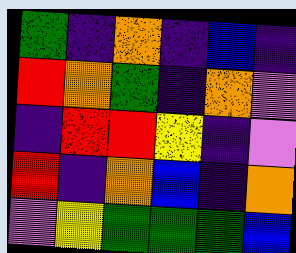[["green", "indigo", "orange", "indigo", "blue", "indigo"], ["red", "orange", "green", "indigo", "orange", "violet"], ["indigo", "red", "red", "yellow", "indigo", "violet"], ["red", "indigo", "orange", "blue", "indigo", "orange"], ["violet", "yellow", "green", "green", "green", "blue"]]